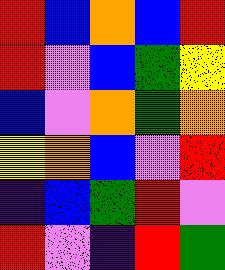[["red", "blue", "orange", "blue", "red"], ["red", "violet", "blue", "green", "yellow"], ["blue", "violet", "orange", "green", "orange"], ["yellow", "orange", "blue", "violet", "red"], ["indigo", "blue", "green", "red", "violet"], ["red", "violet", "indigo", "red", "green"]]